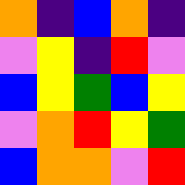[["orange", "indigo", "blue", "orange", "indigo"], ["violet", "yellow", "indigo", "red", "violet"], ["blue", "yellow", "green", "blue", "yellow"], ["violet", "orange", "red", "yellow", "green"], ["blue", "orange", "orange", "violet", "red"]]